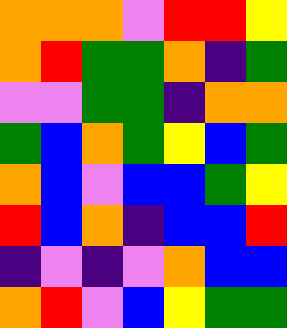[["orange", "orange", "orange", "violet", "red", "red", "yellow"], ["orange", "red", "green", "green", "orange", "indigo", "green"], ["violet", "violet", "green", "green", "indigo", "orange", "orange"], ["green", "blue", "orange", "green", "yellow", "blue", "green"], ["orange", "blue", "violet", "blue", "blue", "green", "yellow"], ["red", "blue", "orange", "indigo", "blue", "blue", "red"], ["indigo", "violet", "indigo", "violet", "orange", "blue", "blue"], ["orange", "red", "violet", "blue", "yellow", "green", "green"]]